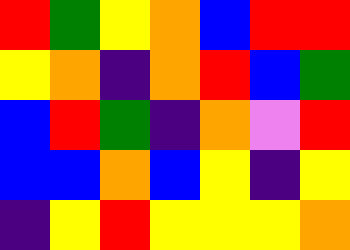[["red", "green", "yellow", "orange", "blue", "red", "red"], ["yellow", "orange", "indigo", "orange", "red", "blue", "green"], ["blue", "red", "green", "indigo", "orange", "violet", "red"], ["blue", "blue", "orange", "blue", "yellow", "indigo", "yellow"], ["indigo", "yellow", "red", "yellow", "yellow", "yellow", "orange"]]